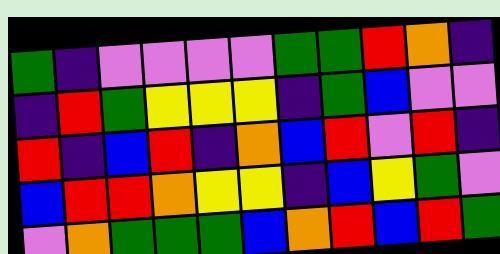[["green", "indigo", "violet", "violet", "violet", "violet", "green", "green", "red", "orange", "indigo"], ["indigo", "red", "green", "yellow", "yellow", "yellow", "indigo", "green", "blue", "violet", "violet"], ["red", "indigo", "blue", "red", "indigo", "orange", "blue", "red", "violet", "red", "indigo"], ["blue", "red", "red", "orange", "yellow", "yellow", "indigo", "blue", "yellow", "green", "violet"], ["violet", "orange", "green", "green", "green", "blue", "orange", "red", "blue", "red", "green"]]